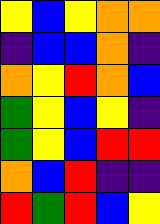[["yellow", "blue", "yellow", "orange", "orange"], ["indigo", "blue", "blue", "orange", "indigo"], ["orange", "yellow", "red", "orange", "blue"], ["green", "yellow", "blue", "yellow", "indigo"], ["green", "yellow", "blue", "red", "red"], ["orange", "blue", "red", "indigo", "indigo"], ["red", "green", "red", "blue", "yellow"]]